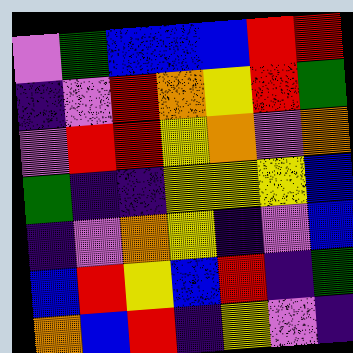[["violet", "green", "blue", "blue", "blue", "red", "red"], ["indigo", "violet", "red", "orange", "yellow", "red", "green"], ["violet", "red", "red", "yellow", "orange", "violet", "orange"], ["green", "indigo", "indigo", "yellow", "yellow", "yellow", "blue"], ["indigo", "violet", "orange", "yellow", "indigo", "violet", "blue"], ["blue", "red", "yellow", "blue", "red", "indigo", "green"], ["orange", "blue", "red", "indigo", "yellow", "violet", "indigo"]]